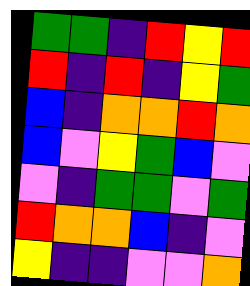[["green", "green", "indigo", "red", "yellow", "red"], ["red", "indigo", "red", "indigo", "yellow", "green"], ["blue", "indigo", "orange", "orange", "red", "orange"], ["blue", "violet", "yellow", "green", "blue", "violet"], ["violet", "indigo", "green", "green", "violet", "green"], ["red", "orange", "orange", "blue", "indigo", "violet"], ["yellow", "indigo", "indigo", "violet", "violet", "orange"]]